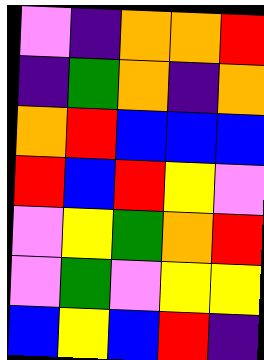[["violet", "indigo", "orange", "orange", "red"], ["indigo", "green", "orange", "indigo", "orange"], ["orange", "red", "blue", "blue", "blue"], ["red", "blue", "red", "yellow", "violet"], ["violet", "yellow", "green", "orange", "red"], ["violet", "green", "violet", "yellow", "yellow"], ["blue", "yellow", "blue", "red", "indigo"]]